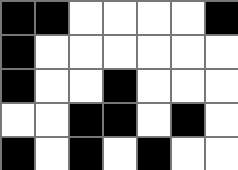[["black", "black", "white", "white", "white", "white", "black"], ["black", "white", "white", "white", "white", "white", "white"], ["black", "white", "white", "black", "white", "white", "white"], ["white", "white", "black", "black", "white", "black", "white"], ["black", "white", "black", "white", "black", "white", "white"]]